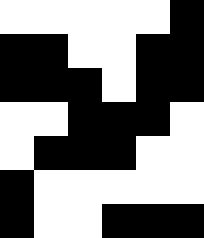[["white", "white", "white", "white", "white", "black"], ["black", "black", "white", "white", "black", "black"], ["black", "black", "black", "white", "black", "black"], ["white", "white", "black", "black", "black", "white"], ["white", "black", "black", "black", "white", "white"], ["black", "white", "white", "white", "white", "white"], ["black", "white", "white", "black", "black", "black"]]